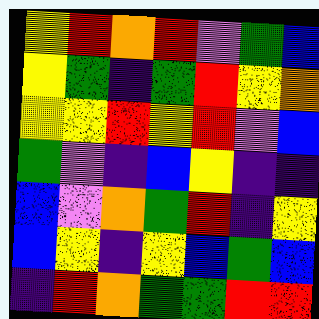[["yellow", "red", "orange", "red", "violet", "green", "blue"], ["yellow", "green", "indigo", "green", "red", "yellow", "orange"], ["yellow", "yellow", "red", "yellow", "red", "violet", "blue"], ["green", "violet", "indigo", "blue", "yellow", "indigo", "indigo"], ["blue", "violet", "orange", "green", "red", "indigo", "yellow"], ["blue", "yellow", "indigo", "yellow", "blue", "green", "blue"], ["indigo", "red", "orange", "green", "green", "red", "red"]]